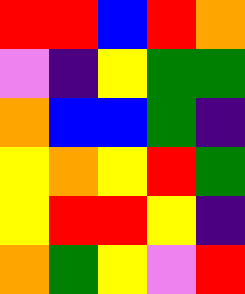[["red", "red", "blue", "red", "orange"], ["violet", "indigo", "yellow", "green", "green"], ["orange", "blue", "blue", "green", "indigo"], ["yellow", "orange", "yellow", "red", "green"], ["yellow", "red", "red", "yellow", "indigo"], ["orange", "green", "yellow", "violet", "red"]]